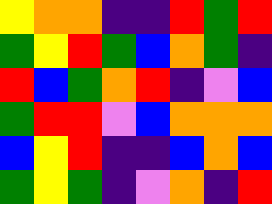[["yellow", "orange", "orange", "indigo", "indigo", "red", "green", "red"], ["green", "yellow", "red", "green", "blue", "orange", "green", "indigo"], ["red", "blue", "green", "orange", "red", "indigo", "violet", "blue"], ["green", "red", "red", "violet", "blue", "orange", "orange", "orange"], ["blue", "yellow", "red", "indigo", "indigo", "blue", "orange", "blue"], ["green", "yellow", "green", "indigo", "violet", "orange", "indigo", "red"]]